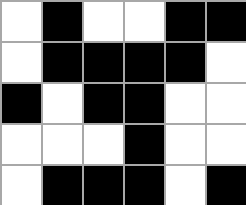[["white", "black", "white", "white", "black", "black"], ["white", "black", "black", "black", "black", "white"], ["black", "white", "black", "black", "white", "white"], ["white", "white", "white", "black", "white", "white"], ["white", "black", "black", "black", "white", "black"]]